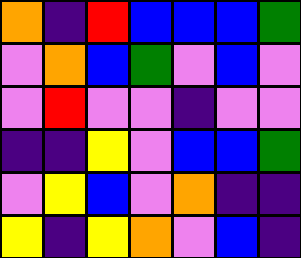[["orange", "indigo", "red", "blue", "blue", "blue", "green"], ["violet", "orange", "blue", "green", "violet", "blue", "violet"], ["violet", "red", "violet", "violet", "indigo", "violet", "violet"], ["indigo", "indigo", "yellow", "violet", "blue", "blue", "green"], ["violet", "yellow", "blue", "violet", "orange", "indigo", "indigo"], ["yellow", "indigo", "yellow", "orange", "violet", "blue", "indigo"]]